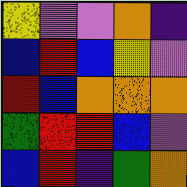[["yellow", "violet", "violet", "orange", "indigo"], ["blue", "red", "blue", "yellow", "violet"], ["red", "blue", "orange", "orange", "orange"], ["green", "red", "red", "blue", "violet"], ["blue", "red", "indigo", "green", "orange"]]